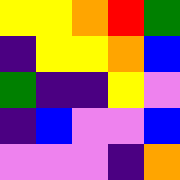[["yellow", "yellow", "orange", "red", "green"], ["indigo", "yellow", "yellow", "orange", "blue"], ["green", "indigo", "indigo", "yellow", "violet"], ["indigo", "blue", "violet", "violet", "blue"], ["violet", "violet", "violet", "indigo", "orange"]]